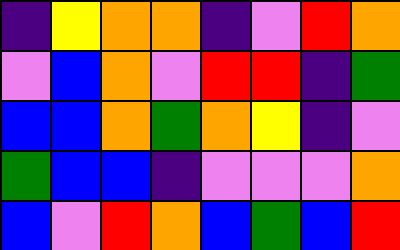[["indigo", "yellow", "orange", "orange", "indigo", "violet", "red", "orange"], ["violet", "blue", "orange", "violet", "red", "red", "indigo", "green"], ["blue", "blue", "orange", "green", "orange", "yellow", "indigo", "violet"], ["green", "blue", "blue", "indigo", "violet", "violet", "violet", "orange"], ["blue", "violet", "red", "orange", "blue", "green", "blue", "red"]]